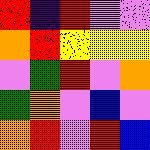[["red", "indigo", "red", "violet", "violet"], ["orange", "red", "yellow", "yellow", "yellow"], ["violet", "green", "red", "violet", "orange"], ["green", "orange", "violet", "blue", "violet"], ["orange", "red", "violet", "red", "blue"]]